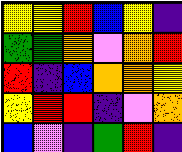[["yellow", "yellow", "red", "blue", "yellow", "indigo"], ["green", "green", "orange", "violet", "orange", "red"], ["red", "indigo", "blue", "orange", "orange", "yellow"], ["yellow", "red", "red", "indigo", "violet", "orange"], ["blue", "violet", "indigo", "green", "red", "indigo"]]